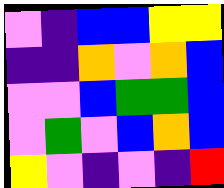[["violet", "indigo", "blue", "blue", "yellow", "yellow"], ["indigo", "indigo", "orange", "violet", "orange", "blue"], ["violet", "violet", "blue", "green", "green", "blue"], ["violet", "green", "violet", "blue", "orange", "blue"], ["yellow", "violet", "indigo", "violet", "indigo", "red"]]